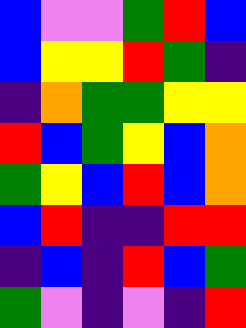[["blue", "violet", "violet", "green", "red", "blue"], ["blue", "yellow", "yellow", "red", "green", "indigo"], ["indigo", "orange", "green", "green", "yellow", "yellow"], ["red", "blue", "green", "yellow", "blue", "orange"], ["green", "yellow", "blue", "red", "blue", "orange"], ["blue", "red", "indigo", "indigo", "red", "red"], ["indigo", "blue", "indigo", "red", "blue", "green"], ["green", "violet", "indigo", "violet", "indigo", "red"]]